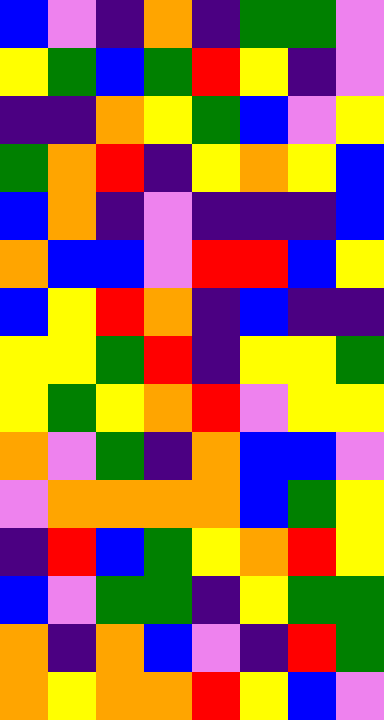[["blue", "violet", "indigo", "orange", "indigo", "green", "green", "violet"], ["yellow", "green", "blue", "green", "red", "yellow", "indigo", "violet"], ["indigo", "indigo", "orange", "yellow", "green", "blue", "violet", "yellow"], ["green", "orange", "red", "indigo", "yellow", "orange", "yellow", "blue"], ["blue", "orange", "indigo", "violet", "indigo", "indigo", "indigo", "blue"], ["orange", "blue", "blue", "violet", "red", "red", "blue", "yellow"], ["blue", "yellow", "red", "orange", "indigo", "blue", "indigo", "indigo"], ["yellow", "yellow", "green", "red", "indigo", "yellow", "yellow", "green"], ["yellow", "green", "yellow", "orange", "red", "violet", "yellow", "yellow"], ["orange", "violet", "green", "indigo", "orange", "blue", "blue", "violet"], ["violet", "orange", "orange", "orange", "orange", "blue", "green", "yellow"], ["indigo", "red", "blue", "green", "yellow", "orange", "red", "yellow"], ["blue", "violet", "green", "green", "indigo", "yellow", "green", "green"], ["orange", "indigo", "orange", "blue", "violet", "indigo", "red", "green"], ["orange", "yellow", "orange", "orange", "red", "yellow", "blue", "violet"]]